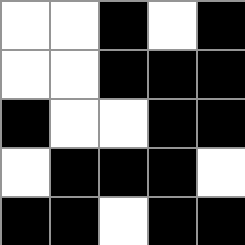[["white", "white", "black", "white", "black"], ["white", "white", "black", "black", "black"], ["black", "white", "white", "black", "black"], ["white", "black", "black", "black", "white"], ["black", "black", "white", "black", "black"]]